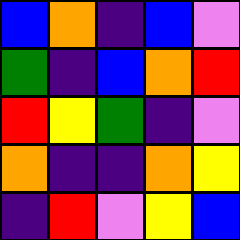[["blue", "orange", "indigo", "blue", "violet"], ["green", "indigo", "blue", "orange", "red"], ["red", "yellow", "green", "indigo", "violet"], ["orange", "indigo", "indigo", "orange", "yellow"], ["indigo", "red", "violet", "yellow", "blue"]]